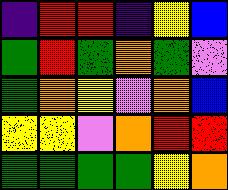[["indigo", "red", "red", "indigo", "yellow", "blue"], ["green", "red", "green", "orange", "green", "violet"], ["green", "orange", "yellow", "violet", "orange", "blue"], ["yellow", "yellow", "violet", "orange", "red", "red"], ["green", "green", "green", "green", "yellow", "orange"]]